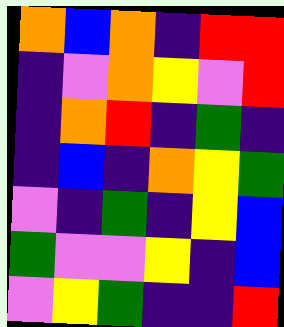[["orange", "blue", "orange", "indigo", "red", "red"], ["indigo", "violet", "orange", "yellow", "violet", "red"], ["indigo", "orange", "red", "indigo", "green", "indigo"], ["indigo", "blue", "indigo", "orange", "yellow", "green"], ["violet", "indigo", "green", "indigo", "yellow", "blue"], ["green", "violet", "violet", "yellow", "indigo", "blue"], ["violet", "yellow", "green", "indigo", "indigo", "red"]]